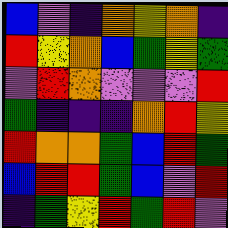[["blue", "violet", "indigo", "orange", "yellow", "orange", "indigo"], ["red", "yellow", "orange", "blue", "green", "yellow", "green"], ["violet", "red", "orange", "violet", "violet", "violet", "red"], ["green", "indigo", "indigo", "indigo", "orange", "red", "yellow"], ["red", "orange", "orange", "green", "blue", "red", "green"], ["blue", "red", "red", "green", "blue", "violet", "red"], ["indigo", "green", "yellow", "red", "green", "red", "violet"]]